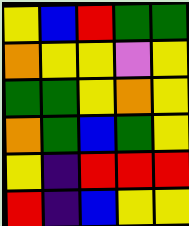[["yellow", "blue", "red", "green", "green"], ["orange", "yellow", "yellow", "violet", "yellow"], ["green", "green", "yellow", "orange", "yellow"], ["orange", "green", "blue", "green", "yellow"], ["yellow", "indigo", "red", "red", "red"], ["red", "indigo", "blue", "yellow", "yellow"]]